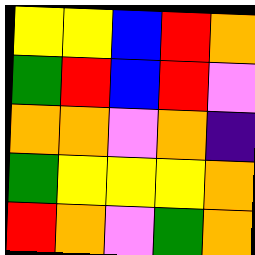[["yellow", "yellow", "blue", "red", "orange"], ["green", "red", "blue", "red", "violet"], ["orange", "orange", "violet", "orange", "indigo"], ["green", "yellow", "yellow", "yellow", "orange"], ["red", "orange", "violet", "green", "orange"]]